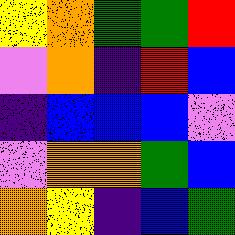[["yellow", "orange", "green", "green", "red"], ["violet", "orange", "indigo", "red", "blue"], ["indigo", "blue", "blue", "blue", "violet"], ["violet", "orange", "orange", "green", "blue"], ["orange", "yellow", "indigo", "blue", "green"]]